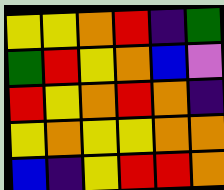[["yellow", "yellow", "orange", "red", "indigo", "green"], ["green", "red", "yellow", "orange", "blue", "violet"], ["red", "yellow", "orange", "red", "orange", "indigo"], ["yellow", "orange", "yellow", "yellow", "orange", "orange"], ["blue", "indigo", "yellow", "red", "red", "orange"]]